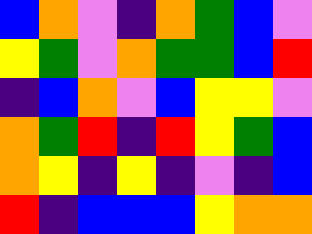[["blue", "orange", "violet", "indigo", "orange", "green", "blue", "violet"], ["yellow", "green", "violet", "orange", "green", "green", "blue", "red"], ["indigo", "blue", "orange", "violet", "blue", "yellow", "yellow", "violet"], ["orange", "green", "red", "indigo", "red", "yellow", "green", "blue"], ["orange", "yellow", "indigo", "yellow", "indigo", "violet", "indigo", "blue"], ["red", "indigo", "blue", "blue", "blue", "yellow", "orange", "orange"]]